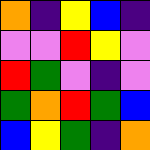[["orange", "indigo", "yellow", "blue", "indigo"], ["violet", "violet", "red", "yellow", "violet"], ["red", "green", "violet", "indigo", "violet"], ["green", "orange", "red", "green", "blue"], ["blue", "yellow", "green", "indigo", "orange"]]